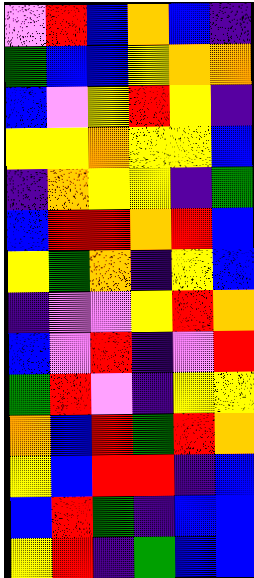[["violet", "red", "blue", "orange", "blue", "indigo"], ["green", "blue", "blue", "yellow", "orange", "orange"], ["blue", "violet", "yellow", "red", "yellow", "indigo"], ["yellow", "yellow", "orange", "yellow", "yellow", "blue"], ["indigo", "orange", "yellow", "yellow", "indigo", "green"], ["blue", "red", "red", "orange", "red", "blue"], ["yellow", "green", "orange", "indigo", "yellow", "blue"], ["indigo", "violet", "violet", "yellow", "red", "orange"], ["blue", "violet", "red", "indigo", "violet", "red"], ["green", "red", "violet", "indigo", "yellow", "yellow"], ["orange", "blue", "red", "green", "red", "orange"], ["yellow", "blue", "red", "red", "indigo", "blue"], ["blue", "red", "green", "indigo", "blue", "blue"], ["yellow", "red", "indigo", "green", "blue", "blue"]]